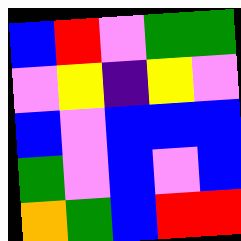[["blue", "red", "violet", "green", "green"], ["violet", "yellow", "indigo", "yellow", "violet"], ["blue", "violet", "blue", "blue", "blue"], ["green", "violet", "blue", "violet", "blue"], ["orange", "green", "blue", "red", "red"]]